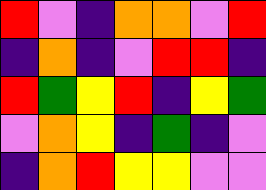[["red", "violet", "indigo", "orange", "orange", "violet", "red"], ["indigo", "orange", "indigo", "violet", "red", "red", "indigo"], ["red", "green", "yellow", "red", "indigo", "yellow", "green"], ["violet", "orange", "yellow", "indigo", "green", "indigo", "violet"], ["indigo", "orange", "red", "yellow", "yellow", "violet", "violet"]]